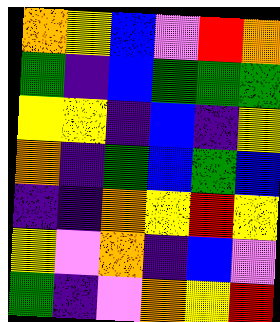[["orange", "yellow", "blue", "violet", "red", "orange"], ["green", "indigo", "blue", "green", "green", "green"], ["yellow", "yellow", "indigo", "blue", "indigo", "yellow"], ["orange", "indigo", "green", "blue", "green", "blue"], ["indigo", "indigo", "orange", "yellow", "red", "yellow"], ["yellow", "violet", "orange", "indigo", "blue", "violet"], ["green", "indigo", "violet", "orange", "yellow", "red"]]